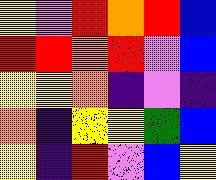[["yellow", "violet", "red", "orange", "red", "blue"], ["red", "red", "orange", "red", "violet", "blue"], ["yellow", "yellow", "orange", "indigo", "violet", "indigo"], ["orange", "indigo", "yellow", "yellow", "green", "blue"], ["yellow", "indigo", "red", "violet", "blue", "yellow"]]